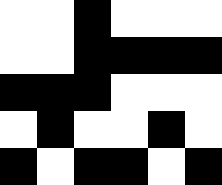[["white", "white", "black", "white", "white", "white"], ["white", "white", "black", "black", "black", "black"], ["black", "black", "black", "white", "white", "white"], ["white", "black", "white", "white", "black", "white"], ["black", "white", "black", "black", "white", "black"]]